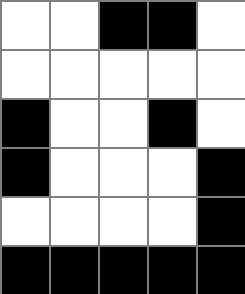[["white", "white", "black", "black", "white"], ["white", "white", "white", "white", "white"], ["black", "white", "white", "black", "white"], ["black", "white", "white", "white", "black"], ["white", "white", "white", "white", "black"], ["black", "black", "black", "black", "black"]]